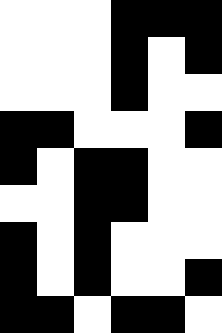[["white", "white", "white", "black", "black", "black"], ["white", "white", "white", "black", "white", "black"], ["white", "white", "white", "black", "white", "white"], ["black", "black", "white", "white", "white", "black"], ["black", "white", "black", "black", "white", "white"], ["white", "white", "black", "black", "white", "white"], ["black", "white", "black", "white", "white", "white"], ["black", "white", "black", "white", "white", "black"], ["black", "black", "white", "black", "black", "white"]]